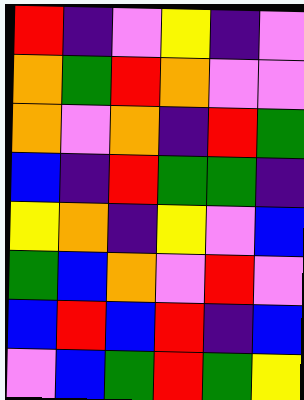[["red", "indigo", "violet", "yellow", "indigo", "violet"], ["orange", "green", "red", "orange", "violet", "violet"], ["orange", "violet", "orange", "indigo", "red", "green"], ["blue", "indigo", "red", "green", "green", "indigo"], ["yellow", "orange", "indigo", "yellow", "violet", "blue"], ["green", "blue", "orange", "violet", "red", "violet"], ["blue", "red", "blue", "red", "indigo", "blue"], ["violet", "blue", "green", "red", "green", "yellow"]]